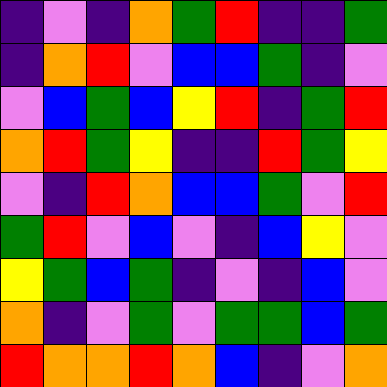[["indigo", "violet", "indigo", "orange", "green", "red", "indigo", "indigo", "green"], ["indigo", "orange", "red", "violet", "blue", "blue", "green", "indigo", "violet"], ["violet", "blue", "green", "blue", "yellow", "red", "indigo", "green", "red"], ["orange", "red", "green", "yellow", "indigo", "indigo", "red", "green", "yellow"], ["violet", "indigo", "red", "orange", "blue", "blue", "green", "violet", "red"], ["green", "red", "violet", "blue", "violet", "indigo", "blue", "yellow", "violet"], ["yellow", "green", "blue", "green", "indigo", "violet", "indigo", "blue", "violet"], ["orange", "indigo", "violet", "green", "violet", "green", "green", "blue", "green"], ["red", "orange", "orange", "red", "orange", "blue", "indigo", "violet", "orange"]]